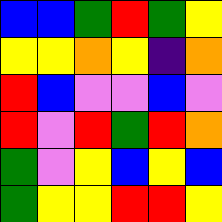[["blue", "blue", "green", "red", "green", "yellow"], ["yellow", "yellow", "orange", "yellow", "indigo", "orange"], ["red", "blue", "violet", "violet", "blue", "violet"], ["red", "violet", "red", "green", "red", "orange"], ["green", "violet", "yellow", "blue", "yellow", "blue"], ["green", "yellow", "yellow", "red", "red", "yellow"]]